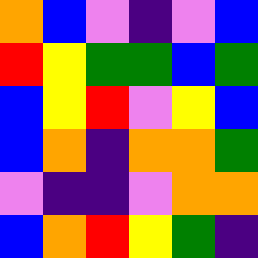[["orange", "blue", "violet", "indigo", "violet", "blue"], ["red", "yellow", "green", "green", "blue", "green"], ["blue", "yellow", "red", "violet", "yellow", "blue"], ["blue", "orange", "indigo", "orange", "orange", "green"], ["violet", "indigo", "indigo", "violet", "orange", "orange"], ["blue", "orange", "red", "yellow", "green", "indigo"]]